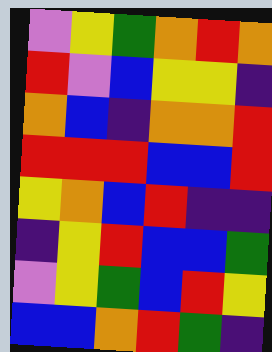[["violet", "yellow", "green", "orange", "red", "orange"], ["red", "violet", "blue", "yellow", "yellow", "indigo"], ["orange", "blue", "indigo", "orange", "orange", "red"], ["red", "red", "red", "blue", "blue", "red"], ["yellow", "orange", "blue", "red", "indigo", "indigo"], ["indigo", "yellow", "red", "blue", "blue", "green"], ["violet", "yellow", "green", "blue", "red", "yellow"], ["blue", "blue", "orange", "red", "green", "indigo"]]